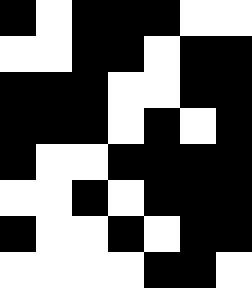[["black", "white", "black", "black", "black", "white", "white"], ["white", "white", "black", "black", "white", "black", "black"], ["black", "black", "black", "white", "white", "black", "black"], ["black", "black", "black", "white", "black", "white", "black"], ["black", "white", "white", "black", "black", "black", "black"], ["white", "white", "black", "white", "black", "black", "black"], ["black", "white", "white", "black", "white", "black", "black"], ["white", "white", "white", "white", "black", "black", "white"]]